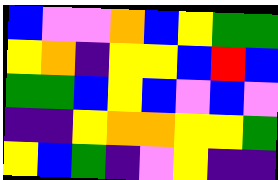[["blue", "violet", "violet", "orange", "blue", "yellow", "green", "green"], ["yellow", "orange", "indigo", "yellow", "yellow", "blue", "red", "blue"], ["green", "green", "blue", "yellow", "blue", "violet", "blue", "violet"], ["indigo", "indigo", "yellow", "orange", "orange", "yellow", "yellow", "green"], ["yellow", "blue", "green", "indigo", "violet", "yellow", "indigo", "indigo"]]